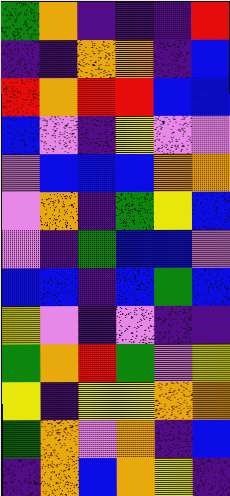[["green", "orange", "indigo", "indigo", "indigo", "red"], ["indigo", "indigo", "orange", "orange", "indigo", "blue"], ["red", "orange", "red", "red", "blue", "blue"], ["blue", "violet", "indigo", "yellow", "violet", "violet"], ["violet", "blue", "blue", "blue", "orange", "orange"], ["violet", "orange", "indigo", "green", "yellow", "blue"], ["violet", "indigo", "green", "blue", "blue", "violet"], ["blue", "blue", "indigo", "blue", "green", "blue"], ["yellow", "violet", "indigo", "violet", "indigo", "indigo"], ["green", "orange", "red", "green", "violet", "yellow"], ["yellow", "indigo", "yellow", "yellow", "orange", "orange"], ["green", "orange", "violet", "orange", "indigo", "blue"], ["indigo", "orange", "blue", "orange", "yellow", "indigo"]]